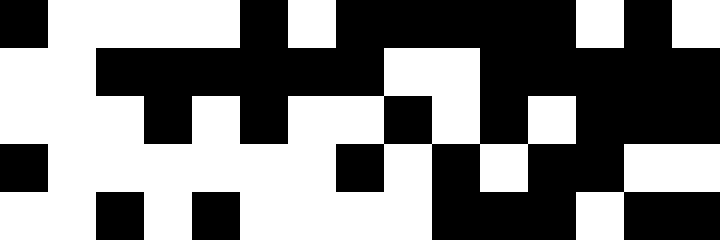[["black", "white", "white", "white", "white", "black", "white", "black", "black", "black", "black", "black", "white", "black", "white"], ["white", "white", "black", "black", "black", "black", "black", "black", "white", "white", "black", "black", "black", "black", "black"], ["white", "white", "white", "black", "white", "black", "white", "white", "black", "white", "black", "white", "black", "black", "black"], ["black", "white", "white", "white", "white", "white", "white", "black", "white", "black", "white", "black", "black", "white", "white"], ["white", "white", "black", "white", "black", "white", "white", "white", "white", "black", "black", "black", "white", "black", "black"]]